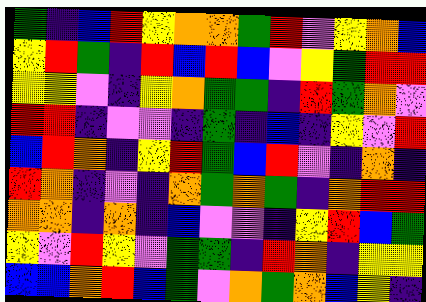[["green", "indigo", "blue", "red", "yellow", "orange", "orange", "green", "red", "violet", "yellow", "orange", "blue"], ["yellow", "red", "green", "indigo", "red", "blue", "red", "blue", "violet", "yellow", "green", "red", "red"], ["yellow", "yellow", "violet", "indigo", "yellow", "orange", "green", "green", "indigo", "red", "green", "orange", "violet"], ["red", "red", "indigo", "violet", "violet", "indigo", "green", "indigo", "blue", "indigo", "yellow", "violet", "red"], ["blue", "red", "orange", "indigo", "yellow", "red", "green", "blue", "red", "violet", "indigo", "orange", "indigo"], ["red", "orange", "indigo", "violet", "indigo", "orange", "green", "orange", "green", "indigo", "orange", "red", "red"], ["orange", "orange", "indigo", "orange", "indigo", "blue", "violet", "violet", "indigo", "yellow", "red", "blue", "green"], ["yellow", "violet", "red", "yellow", "violet", "green", "green", "indigo", "red", "orange", "indigo", "yellow", "yellow"], ["blue", "blue", "orange", "red", "blue", "green", "violet", "orange", "green", "orange", "blue", "yellow", "indigo"]]